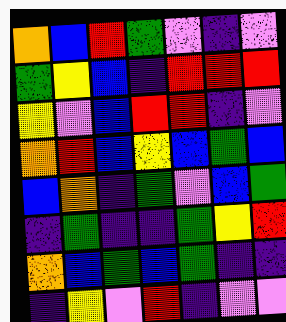[["orange", "blue", "red", "green", "violet", "indigo", "violet"], ["green", "yellow", "blue", "indigo", "red", "red", "red"], ["yellow", "violet", "blue", "red", "red", "indigo", "violet"], ["orange", "red", "blue", "yellow", "blue", "green", "blue"], ["blue", "orange", "indigo", "green", "violet", "blue", "green"], ["indigo", "green", "indigo", "indigo", "green", "yellow", "red"], ["orange", "blue", "green", "blue", "green", "indigo", "indigo"], ["indigo", "yellow", "violet", "red", "indigo", "violet", "violet"]]